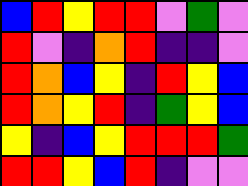[["blue", "red", "yellow", "red", "red", "violet", "green", "violet"], ["red", "violet", "indigo", "orange", "red", "indigo", "indigo", "violet"], ["red", "orange", "blue", "yellow", "indigo", "red", "yellow", "blue"], ["red", "orange", "yellow", "red", "indigo", "green", "yellow", "blue"], ["yellow", "indigo", "blue", "yellow", "red", "red", "red", "green"], ["red", "red", "yellow", "blue", "red", "indigo", "violet", "violet"]]